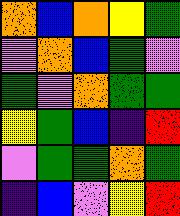[["orange", "blue", "orange", "yellow", "green"], ["violet", "orange", "blue", "green", "violet"], ["green", "violet", "orange", "green", "green"], ["yellow", "green", "blue", "indigo", "red"], ["violet", "green", "green", "orange", "green"], ["indigo", "blue", "violet", "yellow", "red"]]